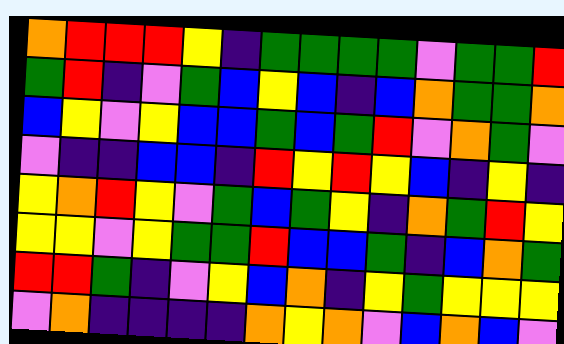[["orange", "red", "red", "red", "yellow", "indigo", "green", "green", "green", "green", "violet", "green", "green", "red"], ["green", "red", "indigo", "violet", "green", "blue", "yellow", "blue", "indigo", "blue", "orange", "green", "green", "orange"], ["blue", "yellow", "violet", "yellow", "blue", "blue", "green", "blue", "green", "red", "violet", "orange", "green", "violet"], ["violet", "indigo", "indigo", "blue", "blue", "indigo", "red", "yellow", "red", "yellow", "blue", "indigo", "yellow", "indigo"], ["yellow", "orange", "red", "yellow", "violet", "green", "blue", "green", "yellow", "indigo", "orange", "green", "red", "yellow"], ["yellow", "yellow", "violet", "yellow", "green", "green", "red", "blue", "blue", "green", "indigo", "blue", "orange", "green"], ["red", "red", "green", "indigo", "violet", "yellow", "blue", "orange", "indigo", "yellow", "green", "yellow", "yellow", "yellow"], ["violet", "orange", "indigo", "indigo", "indigo", "indigo", "orange", "yellow", "orange", "violet", "blue", "orange", "blue", "violet"]]